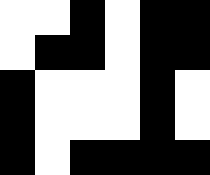[["white", "white", "black", "white", "black", "black"], ["white", "black", "black", "white", "black", "black"], ["black", "white", "white", "white", "black", "white"], ["black", "white", "white", "white", "black", "white"], ["black", "white", "black", "black", "black", "black"]]